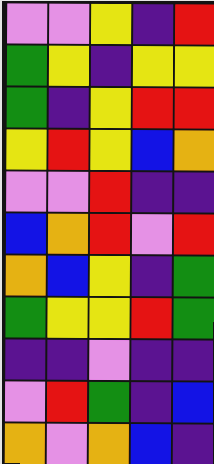[["violet", "violet", "yellow", "indigo", "red"], ["green", "yellow", "indigo", "yellow", "yellow"], ["green", "indigo", "yellow", "red", "red"], ["yellow", "red", "yellow", "blue", "orange"], ["violet", "violet", "red", "indigo", "indigo"], ["blue", "orange", "red", "violet", "red"], ["orange", "blue", "yellow", "indigo", "green"], ["green", "yellow", "yellow", "red", "green"], ["indigo", "indigo", "violet", "indigo", "indigo"], ["violet", "red", "green", "indigo", "blue"], ["orange", "violet", "orange", "blue", "indigo"]]